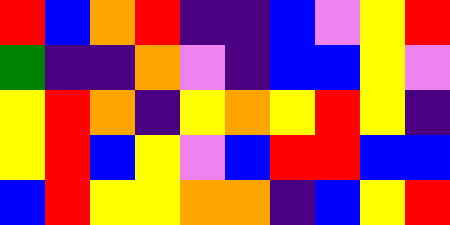[["red", "blue", "orange", "red", "indigo", "indigo", "blue", "violet", "yellow", "red"], ["green", "indigo", "indigo", "orange", "violet", "indigo", "blue", "blue", "yellow", "violet"], ["yellow", "red", "orange", "indigo", "yellow", "orange", "yellow", "red", "yellow", "indigo"], ["yellow", "red", "blue", "yellow", "violet", "blue", "red", "red", "blue", "blue"], ["blue", "red", "yellow", "yellow", "orange", "orange", "indigo", "blue", "yellow", "red"]]